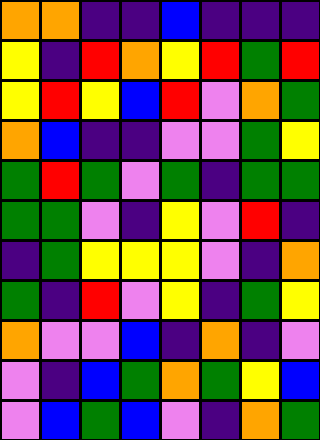[["orange", "orange", "indigo", "indigo", "blue", "indigo", "indigo", "indigo"], ["yellow", "indigo", "red", "orange", "yellow", "red", "green", "red"], ["yellow", "red", "yellow", "blue", "red", "violet", "orange", "green"], ["orange", "blue", "indigo", "indigo", "violet", "violet", "green", "yellow"], ["green", "red", "green", "violet", "green", "indigo", "green", "green"], ["green", "green", "violet", "indigo", "yellow", "violet", "red", "indigo"], ["indigo", "green", "yellow", "yellow", "yellow", "violet", "indigo", "orange"], ["green", "indigo", "red", "violet", "yellow", "indigo", "green", "yellow"], ["orange", "violet", "violet", "blue", "indigo", "orange", "indigo", "violet"], ["violet", "indigo", "blue", "green", "orange", "green", "yellow", "blue"], ["violet", "blue", "green", "blue", "violet", "indigo", "orange", "green"]]